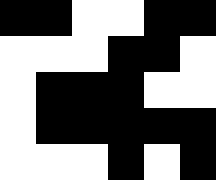[["black", "black", "white", "white", "black", "black"], ["white", "white", "white", "black", "black", "white"], ["white", "black", "black", "black", "white", "white"], ["white", "black", "black", "black", "black", "black"], ["white", "white", "white", "black", "white", "black"]]